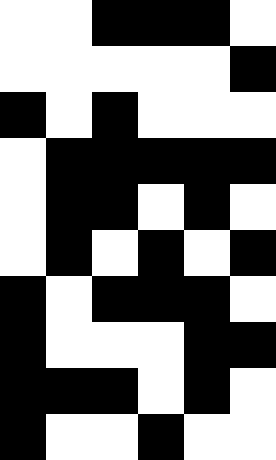[["white", "white", "black", "black", "black", "white"], ["white", "white", "white", "white", "white", "black"], ["black", "white", "black", "white", "white", "white"], ["white", "black", "black", "black", "black", "black"], ["white", "black", "black", "white", "black", "white"], ["white", "black", "white", "black", "white", "black"], ["black", "white", "black", "black", "black", "white"], ["black", "white", "white", "white", "black", "black"], ["black", "black", "black", "white", "black", "white"], ["black", "white", "white", "black", "white", "white"]]